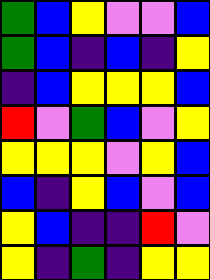[["green", "blue", "yellow", "violet", "violet", "blue"], ["green", "blue", "indigo", "blue", "indigo", "yellow"], ["indigo", "blue", "yellow", "yellow", "yellow", "blue"], ["red", "violet", "green", "blue", "violet", "yellow"], ["yellow", "yellow", "yellow", "violet", "yellow", "blue"], ["blue", "indigo", "yellow", "blue", "violet", "blue"], ["yellow", "blue", "indigo", "indigo", "red", "violet"], ["yellow", "indigo", "green", "indigo", "yellow", "yellow"]]